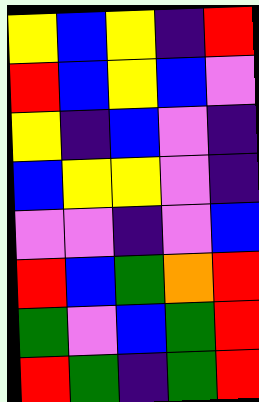[["yellow", "blue", "yellow", "indigo", "red"], ["red", "blue", "yellow", "blue", "violet"], ["yellow", "indigo", "blue", "violet", "indigo"], ["blue", "yellow", "yellow", "violet", "indigo"], ["violet", "violet", "indigo", "violet", "blue"], ["red", "blue", "green", "orange", "red"], ["green", "violet", "blue", "green", "red"], ["red", "green", "indigo", "green", "red"]]